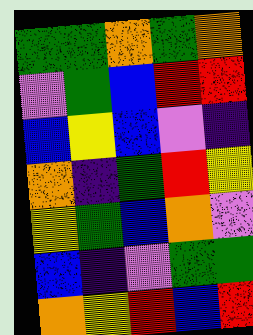[["green", "green", "orange", "green", "orange"], ["violet", "green", "blue", "red", "red"], ["blue", "yellow", "blue", "violet", "indigo"], ["orange", "indigo", "green", "red", "yellow"], ["yellow", "green", "blue", "orange", "violet"], ["blue", "indigo", "violet", "green", "green"], ["orange", "yellow", "red", "blue", "red"]]